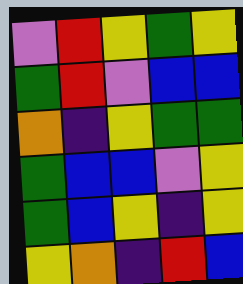[["violet", "red", "yellow", "green", "yellow"], ["green", "red", "violet", "blue", "blue"], ["orange", "indigo", "yellow", "green", "green"], ["green", "blue", "blue", "violet", "yellow"], ["green", "blue", "yellow", "indigo", "yellow"], ["yellow", "orange", "indigo", "red", "blue"]]